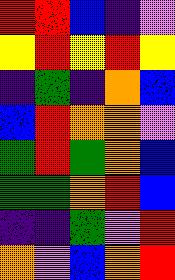[["red", "red", "blue", "indigo", "violet"], ["yellow", "red", "yellow", "red", "yellow"], ["indigo", "green", "indigo", "orange", "blue"], ["blue", "red", "orange", "orange", "violet"], ["green", "red", "green", "orange", "blue"], ["green", "green", "orange", "red", "blue"], ["indigo", "indigo", "green", "violet", "red"], ["orange", "violet", "blue", "orange", "red"]]